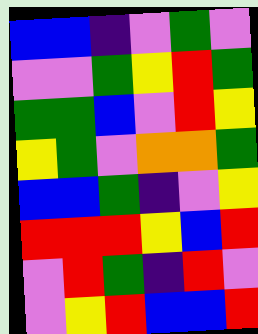[["blue", "blue", "indigo", "violet", "green", "violet"], ["violet", "violet", "green", "yellow", "red", "green"], ["green", "green", "blue", "violet", "red", "yellow"], ["yellow", "green", "violet", "orange", "orange", "green"], ["blue", "blue", "green", "indigo", "violet", "yellow"], ["red", "red", "red", "yellow", "blue", "red"], ["violet", "red", "green", "indigo", "red", "violet"], ["violet", "yellow", "red", "blue", "blue", "red"]]